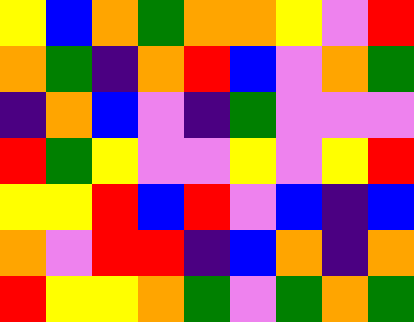[["yellow", "blue", "orange", "green", "orange", "orange", "yellow", "violet", "red"], ["orange", "green", "indigo", "orange", "red", "blue", "violet", "orange", "green"], ["indigo", "orange", "blue", "violet", "indigo", "green", "violet", "violet", "violet"], ["red", "green", "yellow", "violet", "violet", "yellow", "violet", "yellow", "red"], ["yellow", "yellow", "red", "blue", "red", "violet", "blue", "indigo", "blue"], ["orange", "violet", "red", "red", "indigo", "blue", "orange", "indigo", "orange"], ["red", "yellow", "yellow", "orange", "green", "violet", "green", "orange", "green"]]